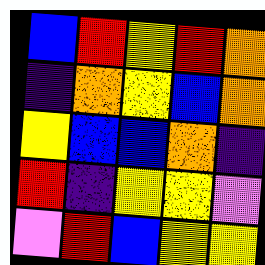[["blue", "red", "yellow", "red", "orange"], ["indigo", "orange", "yellow", "blue", "orange"], ["yellow", "blue", "blue", "orange", "indigo"], ["red", "indigo", "yellow", "yellow", "violet"], ["violet", "red", "blue", "yellow", "yellow"]]